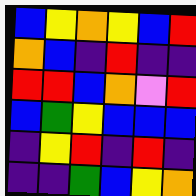[["blue", "yellow", "orange", "yellow", "blue", "red"], ["orange", "blue", "indigo", "red", "indigo", "indigo"], ["red", "red", "blue", "orange", "violet", "red"], ["blue", "green", "yellow", "blue", "blue", "blue"], ["indigo", "yellow", "red", "indigo", "red", "indigo"], ["indigo", "indigo", "green", "blue", "yellow", "orange"]]